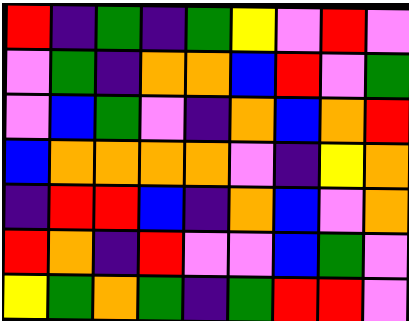[["red", "indigo", "green", "indigo", "green", "yellow", "violet", "red", "violet"], ["violet", "green", "indigo", "orange", "orange", "blue", "red", "violet", "green"], ["violet", "blue", "green", "violet", "indigo", "orange", "blue", "orange", "red"], ["blue", "orange", "orange", "orange", "orange", "violet", "indigo", "yellow", "orange"], ["indigo", "red", "red", "blue", "indigo", "orange", "blue", "violet", "orange"], ["red", "orange", "indigo", "red", "violet", "violet", "blue", "green", "violet"], ["yellow", "green", "orange", "green", "indigo", "green", "red", "red", "violet"]]